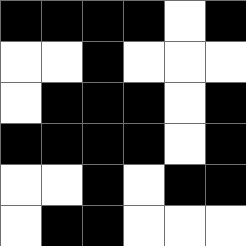[["black", "black", "black", "black", "white", "black"], ["white", "white", "black", "white", "white", "white"], ["white", "black", "black", "black", "white", "black"], ["black", "black", "black", "black", "white", "black"], ["white", "white", "black", "white", "black", "black"], ["white", "black", "black", "white", "white", "white"]]